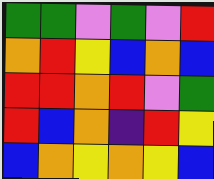[["green", "green", "violet", "green", "violet", "red"], ["orange", "red", "yellow", "blue", "orange", "blue"], ["red", "red", "orange", "red", "violet", "green"], ["red", "blue", "orange", "indigo", "red", "yellow"], ["blue", "orange", "yellow", "orange", "yellow", "blue"]]